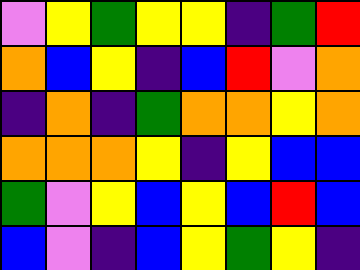[["violet", "yellow", "green", "yellow", "yellow", "indigo", "green", "red"], ["orange", "blue", "yellow", "indigo", "blue", "red", "violet", "orange"], ["indigo", "orange", "indigo", "green", "orange", "orange", "yellow", "orange"], ["orange", "orange", "orange", "yellow", "indigo", "yellow", "blue", "blue"], ["green", "violet", "yellow", "blue", "yellow", "blue", "red", "blue"], ["blue", "violet", "indigo", "blue", "yellow", "green", "yellow", "indigo"]]